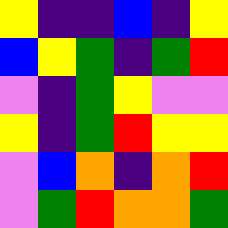[["yellow", "indigo", "indigo", "blue", "indigo", "yellow"], ["blue", "yellow", "green", "indigo", "green", "red"], ["violet", "indigo", "green", "yellow", "violet", "violet"], ["yellow", "indigo", "green", "red", "yellow", "yellow"], ["violet", "blue", "orange", "indigo", "orange", "red"], ["violet", "green", "red", "orange", "orange", "green"]]